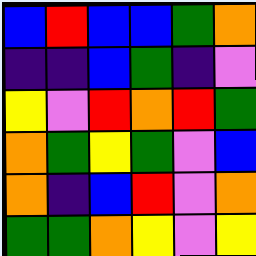[["blue", "red", "blue", "blue", "green", "orange"], ["indigo", "indigo", "blue", "green", "indigo", "violet"], ["yellow", "violet", "red", "orange", "red", "green"], ["orange", "green", "yellow", "green", "violet", "blue"], ["orange", "indigo", "blue", "red", "violet", "orange"], ["green", "green", "orange", "yellow", "violet", "yellow"]]